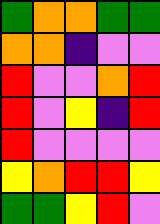[["green", "orange", "orange", "green", "green"], ["orange", "orange", "indigo", "violet", "violet"], ["red", "violet", "violet", "orange", "red"], ["red", "violet", "yellow", "indigo", "red"], ["red", "violet", "violet", "violet", "violet"], ["yellow", "orange", "red", "red", "yellow"], ["green", "green", "yellow", "red", "violet"]]